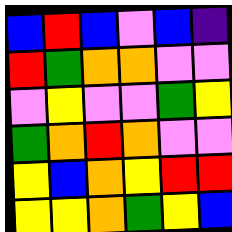[["blue", "red", "blue", "violet", "blue", "indigo"], ["red", "green", "orange", "orange", "violet", "violet"], ["violet", "yellow", "violet", "violet", "green", "yellow"], ["green", "orange", "red", "orange", "violet", "violet"], ["yellow", "blue", "orange", "yellow", "red", "red"], ["yellow", "yellow", "orange", "green", "yellow", "blue"]]